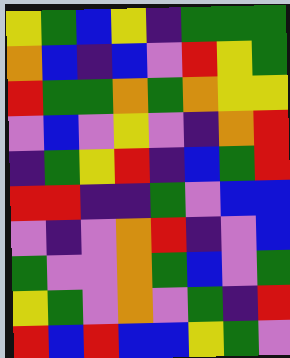[["yellow", "green", "blue", "yellow", "indigo", "green", "green", "green"], ["orange", "blue", "indigo", "blue", "violet", "red", "yellow", "green"], ["red", "green", "green", "orange", "green", "orange", "yellow", "yellow"], ["violet", "blue", "violet", "yellow", "violet", "indigo", "orange", "red"], ["indigo", "green", "yellow", "red", "indigo", "blue", "green", "red"], ["red", "red", "indigo", "indigo", "green", "violet", "blue", "blue"], ["violet", "indigo", "violet", "orange", "red", "indigo", "violet", "blue"], ["green", "violet", "violet", "orange", "green", "blue", "violet", "green"], ["yellow", "green", "violet", "orange", "violet", "green", "indigo", "red"], ["red", "blue", "red", "blue", "blue", "yellow", "green", "violet"]]